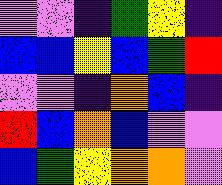[["violet", "violet", "indigo", "green", "yellow", "indigo"], ["blue", "blue", "yellow", "blue", "green", "red"], ["violet", "violet", "indigo", "orange", "blue", "indigo"], ["red", "blue", "orange", "blue", "violet", "violet"], ["blue", "green", "yellow", "orange", "orange", "violet"]]